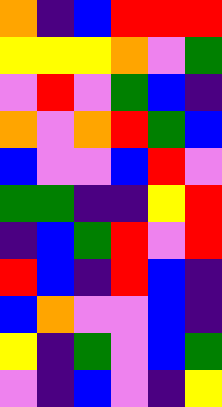[["orange", "indigo", "blue", "red", "red", "red"], ["yellow", "yellow", "yellow", "orange", "violet", "green"], ["violet", "red", "violet", "green", "blue", "indigo"], ["orange", "violet", "orange", "red", "green", "blue"], ["blue", "violet", "violet", "blue", "red", "violet"], ["green", "green", "indigo", "indigo", "yellow", "red"], ["indigo", "blue", "green", "red", "violet", "red"], ["red", "blue", "indigo", "red", "blue", "indigo"], ["blue", "orange", "violet", "violet", "blue", "indigo"], ["yellow", "indigo", "green", "violet", "blue", "green"], ["violet", "indigo", "blue", "violet", "indigo", "yellow"]]